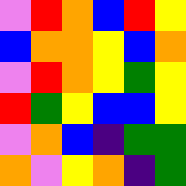[["violet", "red", "orange", "blue", "red", "yellow"], ["blue", "orange", "orange", "yellow", "blue", "orange"], ["violet", "red", "orange", "yellow", "green", "yellow"], ["red", "green", "yellow", "blue", "blue", "yellow"], ["violet", "orange", "blue", "indigo", "green", "green"], ["orange", "violet", "yellow", "orange", "indigo", "green"]]